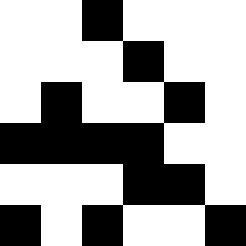[["white", "white", "black", "white", "white", "white"], ["white", "white", "white", "black", "white", "white"], ["white", "black", "white", "white", "black", "white"], ["black", "black", "black", "black", "white", "white"], ["white", "white", "white", "black", "black", "white"], ["black", "white", "black", "white", "white", "black"]]